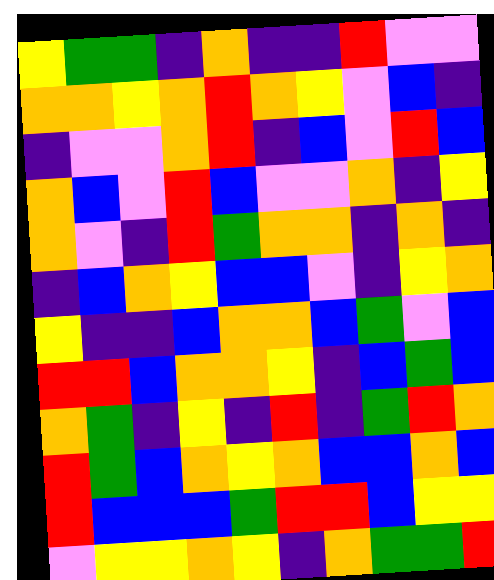[["yellow", "green", "green", "indigo", "orange", "indigo", "indigo", "red", "violet", "violet"], ["orange", "orange", "yellow", "orange", "red", "orange", "yellow", "violet", "blue", "indigo"], ["indigo", "violet", "violet", "orange", "red", "indigo", "blue", "violet", "red", "blue"], ["orange", "blue", "violet", "red", "blue", "violet", "violet", "orange", "indigo", "yellow"], ["orange", "violet", "indigo", "red", "green", "orange", "orange", "indigo", "orange", "indigo"], ["indigo", "blue", "orange", "yellow", "blue", "blue", "violet", "indigo", "yellow", "orange"], ["yellow", "indigo", "indigo", "blue", "orange", "orange", "blue", "green", "violet", "blue"], ["red", "red", "blue", "orange", "orange", "yellow", "indigo", "blue", "green", "blue"], ["orange", "green", "indigo", "yellow", "indigo", "red", "indigo", "green", "red", "orange"], ["red", "green", "blue", "orange", "yellow", "orange", "blue", "blue", "orange", "blue"], ["red", "blue", "blue", "blue", "green", "red", "red", "blue", "yellow", "yellow"], ["violet", "yellow", "yellow", "orange", "yellow", "indigo", "orange", "green", "green", "red"]]